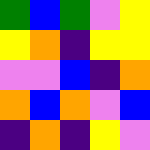[["green", "blue", "green", "violet", "yellow"], ["yellow", "orange", "indigo", "yellow", "yellow"], ["violet", "violet", "blue", "indigo", "orange"], ["orange", "blue", "orange", "violet", "blue"], ["indigo", "orange", "indigo", "yellow", "violet"]]